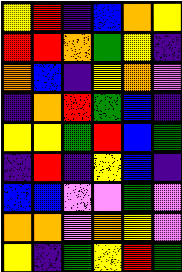[["yellow", "red", "indigo", "blue", "orange", "yellow"], ["red", "red", "orange", "green", "yellow", "indigo"], ["orange", "blue", "indigo", "yellow", "orange", "violet"], ["indigo", "orange", "red", "green", "blue", "indigo"], ["yellow", "yellow", "green", "red", "blue", "green"], ["indigo", "red", "indigo", "yellow", "blue", "indigo"], ["blue", "blue", "violet", "violet", "green", "violet"], ["orange", "orange", "violet", "orange", "yellow", "violet"], ["yellow", "indigo", "green", "yellow", "red", "green"]]